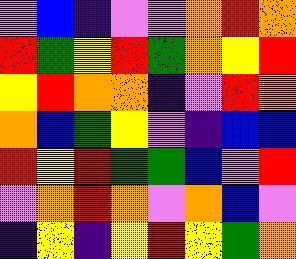[["violet", "blue", "indigo", "violet", "violet", "orange", "red", "orange"], ["red", "green", "yellow", "red", "green", "orange", "yellow", "red"], ["yellow", "red", "orange", "orange", "indigo", "violet", "red", "orange"], ["orange", "blue", "green", "yellow", "violet", "indigo", "blue", "blue"], ["red", "yellow", "red", "green", "green", "blue", "violet", "red"], ["violet", "orange", "red", "orange", "violet", "orange", "blue", "violet"], ["indigo", "yellow", "indigo", "yellow", "red", "yellow", "green", "orange"]]